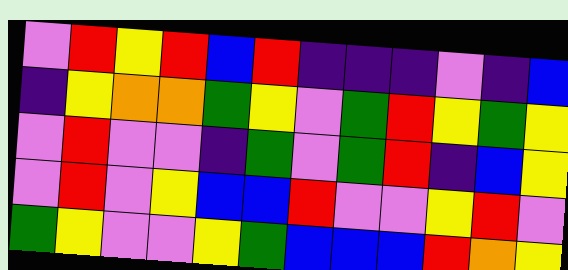[["violet", "red", "yellow", "red", "blue", "red", "indigo", "indigo", "indigo", "violet", "indigo", "blue"], ["indigo", "yellow", "orange", "orange", "green", "yellow", "violet", "green", "red", "yellow", "green", "yellow"], ["violet", "red", "violet", "violet", "indigo", "green", "violet", "green", "red", "indigo", "blue", "yellow"], ["violet", "red", "violet", "yellow", "blue", "blue", "red", "violet", "violet", "yellow", "red", "violet"], ["green", "yellow", "violet", "violet", "yellow", "green", "blue", "blue", "blue", "red", "orange", "yellow"]]